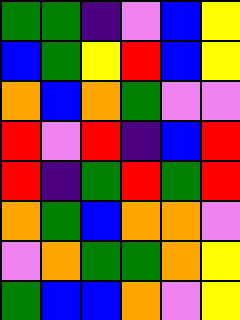[["green", "green", "indigo", "violet", "blue", "yellow"], ["blue", "green", "yellow", "red", "blue", "yellow"], ["orange", "blue", "orange", "green", "violet", "violet"], ["red", "violet", "red", "indigo", "blue", "red"], ["red", "indigo", "green", "red", "green", "red"], ["orange", "green", "blue", "orange", "orange", "violet"], ["violet", "orange", "green", "green", "orange", "yellow"], ["green", "blue", "blue", "orange", "violet", "yellow"]]